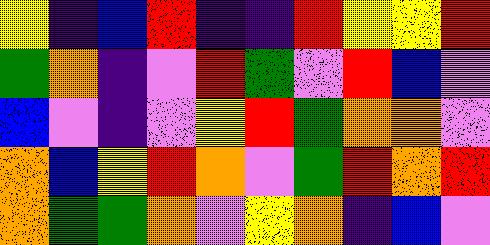[["yellow", "indigo", "blue", "red", "indigo", "indigo", "red", "yellow", "yellow", "red"], ["green", "orange", "indigo", "violet", "red", "green", "violet", "red", "blue", "violet"], ["blue", "violet", "indigo", "violet", "yellow", "red", "green", "orange", "orange", "violet"], ["orange", "blue", "yellow", "red", "orange", "violet", "green", "red", "orange", "red"], ["orange", "green", "green", "orange", "violet", "yellow", "orange", "indigo", "blue", "violet"]]